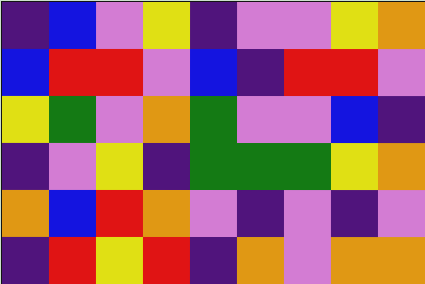[["indigo", "blue", "violet", "yellow", "indigo", "violet", "violet", "yellow", "orange"], ["blue", "red", "red", "violet", "blue", "indigo", "red", "red", "violet"], ["yellow", "green", "violet", "orange", "green", "violet", "violet", "blue", "indigo"], ["indigo", "violet", "yellow", "indigo", "green", "green", "green", "yellow", "orange"], ["orange", "blue", "red", "orange", "violet", "indigo", "violet", "indigo", "violet"], ["indigo", "red", "yellow", "red", "indigo", "orange", "violet", "orange", "orange"]]